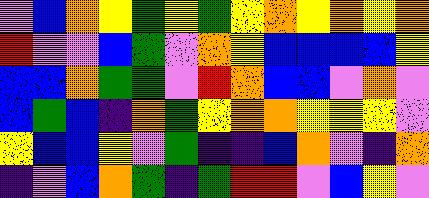[["violet", "blue", "orange", "yellow", "green", "yellow", "green", "yellow", "orange", "yellow", "orange", "yellow", "orange"], ["red", "violet", "violet", "blue", "green", "violet", "orange", "yellow", "blue", "blue", "blue", "blue", "yellow"], ["blue", "blue", "orange", "green", "green", "violet", "red", "orange", "blue", "blue", "violet", "orange", "violet"], ["blue", "green", "blue", "indigo", "orange", "green", "yellow", "orange", "orange", "yellow", "yellow", "yellow", "violet"], ["yellow", "blue", "blue", "yellow", "violet", "green", "indigo", "indigo", "blue", "orange", "violet", "indigo", "orange"], ["indigo", "violet", "blue", "orange", "green", "indigo", "green", "red", "red", "violet", "blue", "yellow", "violet"]]